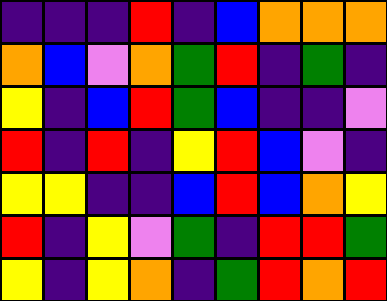[["indigo", "indigo", "indigo", "red", "indigo", "blue", "orange", "orange", "orange"], ["orange", "blue", "violet", "orange", "green", "red", "indigo", "green", "indigo"], ["yellow", "indigo", "blue", "red", "green", "blue", "indigo", "indigo", "violet"], ["red", "indigo", "red", "indigo", "yellow", "red", "blue", "violet", "indigo"], ["yellow", "yellow", "indigo", "indigo", "blue", "red", "blue", "orange", "yellow"], ["red", "indigo", "yellow", "violet", "green", "indigo", "red", "red", "green"], ["yellow", "indigo", "yellow", "orange", "indigo", "green", "red", "orange", "red"]]